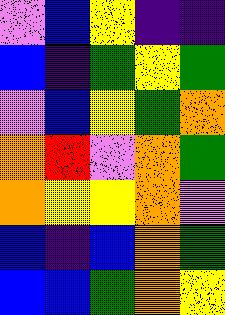[["violet", "blue", "yellow", "indigo", "indigo"], ["blue", "indigo", "green", "yellow", "green"], ["violet", "blue", "yellow", "green", "orange"], ["orange", "red", "violet", "orange", "green"], ["orange", "yellow", "yellow", "orange", "violet"], ["blue", "indigo", "blue", "orange", "green"], ["blue", "blue", "green", "orange", "yellow"]]